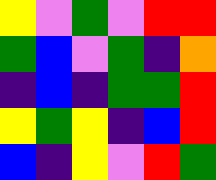[["yellow", "violet", "green", "violet", "red", "red"], ["green", "blue", "violet", "green", "indigo", "orange"], ["indigo", "blue", "indigo", "green", "green", "red"], ["yellow", "green", "yellow", "indigo", "blue", "red"], ["blue", "indigo", "yellow", "violet", "red", "green"]]